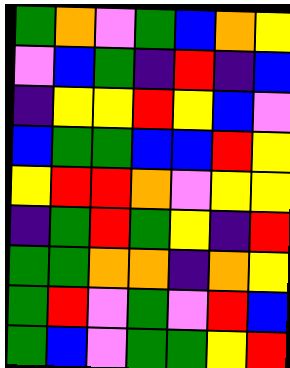[["green", "orange", "violet", "green", "blue", "orange", "yellow"], ["violet", "blue", "green", "indigo", "red", "indigo", "blue"], ["indigo", "yellow", "yellow", "red", "yellow", "blue", "violet"], ["blue", "green", "green", "blue", "blue", "red", "yellow"], ["yellow", "red", "red", "orange", "violet", "yellow", "yellow"], ["indigo", "green", "red", "green", "yellow", "indigo", "red"], ["green", "green", "orange", "orange", "indigo", "orange", "yellow"], ["green", "red", "violet", "green", "violet", "red", "blue"], ["green", "blue", "violet", "green", "green", "yellow", "red"]]